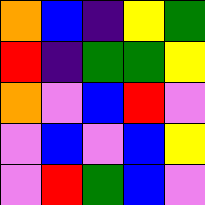[["orange", "blue", "indigo", "yellow", "green"], ["red", "indigo", "green", "green", "yellow"], ["orange", "violet", "blue", "red", "violet"], ["violet", "blue", "violet", "blue", "yellow"], ["violet", "red", "green", "blue", "violet"]]